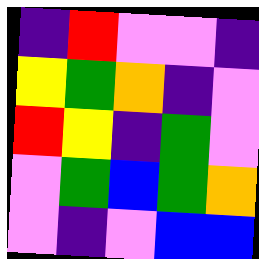[["indigo", "red", "violet", "violet", "indigo"], ["yellow", "green", "orange", "indigo", "violet"], ["red", "yellow", "indigo", "green", "violet"], ["violet", "green", "blue", "green", "orange"], ["violet", "indigo", "violet", "blue", "blue"]]